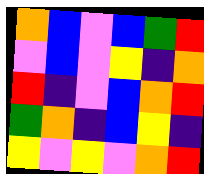[["orange", "blue", "violet", "blue", "green", "red"], ["violet", "blue", "violet", "yellow", "indigo", "orange"], ["red", "indigo", "violet", "blue", "orange", "red"], ["green", "orange", "indigo", "blue", "yellow", "indigo"], ["yellow", "violet", "yellow", "violet", "orange", "red"]]